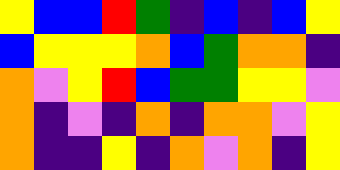[["yellow", "blue", "blue", "red", "green", "indigo", "blue", "indigo", "blue", "yellow"], ["blue", "yellow", "yellow", "yellow", "orange", "blue", "green", "orange", "orange", "indigo"], ["orange", "violet", "yellow", "red", "blue", "green", "green", "yellow", "yellow", "violet"], ["orange", "indigo", "violet", "indigo", "orange", "indigo", "orange", "orange", "violet", "yellow"], ["orange", "indigo", "indigo", "yellow", "indigo", "orange", "violet", "orange", "indigo", "yellow"]]